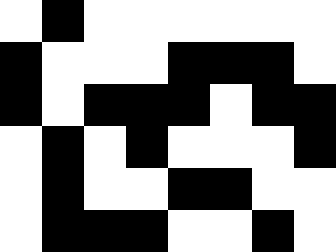[["white", "black", "white", "white", "white", "white", "white", "white"], ["black", "white", "white", "white", "black", "black", "black", "white"], ["black", "white", "black", "black", "black", "white", "black", "black"], ["white", "black", "white", "black", "white", "white", "white", "black"], ["white", "black", "white", "white", "black", "black", "white", "white"], ["white", "black", "black", "black", "white", "white", "black", "white"]]